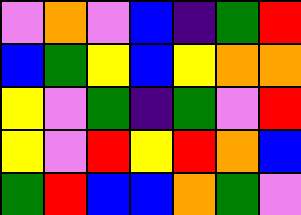[["violet", "orange", "violet", "blue", "indigo", "green", "red"], ["blue", "green", "yellow", "blue", "yellow", "orange", "orange"], ["yellow", "violet", "green", "indigo", "green", "violet", "red"], ["yellow", "violet", "red", "yellow", "red", "orange", "blue"], ["green", "red", "blue", "blue", "orange", "green", "violet"]]